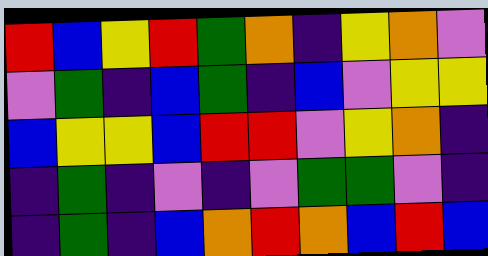[["red", "blue", "yellow", "red", "green", "orange", "indigo", "yellow", "orange", "violet"], ["violet", "green", "indigo", "blue", "green", "indigo", "blue", "violet", "yellow", "yellow"], ["blue", "yellow", "yellow", "blue", "red", "red", "violet", "yellow", "orange", "indigo"], ["indigo", "green", "indigo", "violet", "indigo", "violet", "green", "green", "violet", "indigo"], ["indigo", "green", "indigo", "blue", "orange", "red", "orange", "blue", "red", "blue"]]